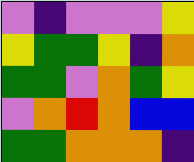[["violet", "indigo", "violet", "violet", "violet", "yellow"], ["yellow", "green", "green", "yellow", "indigo", "orange"], ["green", "green", "violet", "orange", "green", "yellow"], ["violet", "orange", "red", "orange", "blue", "blue"], ["green", "green", "orange", "orange", "orange", "indigo"]]